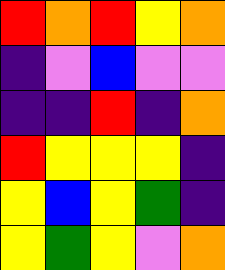[["red", "orange", "red", "yellow", "orange"], ["indigo", "violet", "blue", "violet", "violet"], ["indigo", "indigo", "red", "indigo", "orange"], ["red", "yellow", "yellow", "yellow", "indigo"], ["yellow", "blue", "yellow", "green", "indigo"], ["yellow", "green", "yellow", "violet", "orange"]]